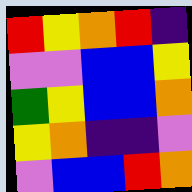[["red", "yellow", "orange", "red", "indigo"], ["violet", "violet", "blue", "blue", "yellow"], ["green", "yellow", "blue", "blue", "orange"], ["yellow", "orange", "indigo", "indigo", "violet"], ["violet", "blue", "blue", "red", "orange"]]